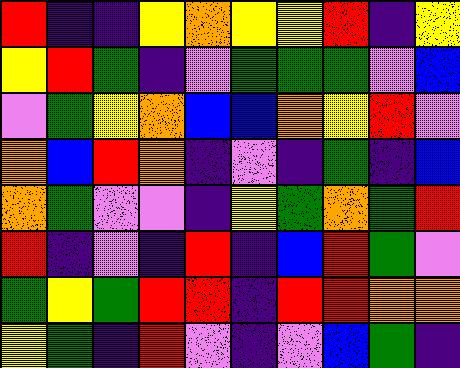[["red", "indigo", "indigo", "yellow", "orange", "yellow", "yellow", "red", "indigo", "yellow"], ["yellow", "red", "green", "indigo", "violet", "green", "green", "green", "violet", "blue"], ["violet", "green", "yellow", "orange", "blue", "blue", "orange", "yellow", "red", "violet"], ["orange", "blue", "red", "orange", "indigo", "violet", "indigo", "green", "indigo", "blue"], ["orange", "green", "violet", "violet", "indigo", "yellow", "green", "orange", "green", "red"], ["red", "indigo", "violet", "indigo", "red", "indigo", "blue", "red", "green", "violet"], ["green", "yellow", "green", "red", "red", "indigo", "red", "red", "orange", "orange"], ["yellow", "green", "indigo", "red", "violet", "indigo", "violet", "blue", "green", "indigo"]]